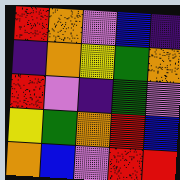[["red", "orange", "violet", "blue", "indigo"], ["indigo", "orange", "yellow", "green", "orange"], ["red", "violet", "indigo", "green", "violet"], ["yellow", "green", "orange", "red", "blue"], ["orange", "blue", "violet", "red", "red"]]